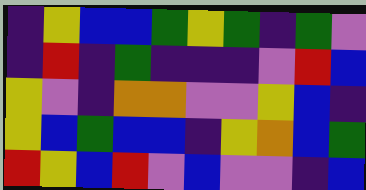[["indigo", "yellow", "blue", "blue", "green", "yellow", "green", "indigo", "green", "violet"], ["indigo", "red", "indigo", "green", "indigo", "indigo", "indigo", "violet", "red", "blue"], ["yellow", "violet", "indigo", "orange", "orange", "violet", "violet", "yellow", "blue", "indigo"], ["yellow", "blue", "green", "blue", "blue", "indigo", "yellow", "orange", "blue", "green"], ["red", "yellow", "blue", "red", "violet", "blue", "violet", "violet", "indigo", "blue"]]